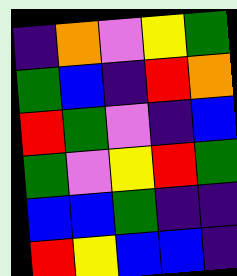[["indigo", "orange", "violet", "yellow", "green"], ["green", "blue", "indigo", "red", "orange"], ["red", "green", "violet", "indigo", "blue"], ["green", "violet", "yellow", "red", "green"], ["blue", "blue", "green", "indigo", "indigo"], ["red", "yellow", "blue", "blue", "indigo"]]